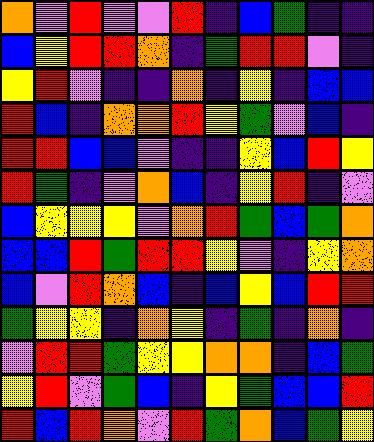[["orange", "violet", "red", "violet", "violet", "red", "indigo", "blue", "green", "indigo", "indigo"], ["blue", "yellow", "red", "red", "orange", "indigo", "green", "red", "red", "violet", "indigo"], ["yellow", "red", "violet", "indigo", "indigo", "orange", "indigo", "yellow", "indigo", "blue", "blue"], ["red", "blue", "indigo", "orange", "orange", "red", "yellow", "green", "violet", "blue", "indigo"], ["red", "red", "blue", "blue", "violet", "indigo", "indigo", "yellow", "blue", "red", "yellow"], ["red", "green", "indigo", "violet", "orange", "blue", "indigo", "yellow", "red", "indigo", "violet"], ["blue", "yellow", "yellow", "yellow", "violet", "orange", "red", "green", "blue", "green", "orange"], ["blue", "blue", "red", "green", "red", "red", "yellow", "violet", "indigo", "yellow", "orange"], ["blue", "violet", "red", "orange", "blue", "indigo", "blue", "yellow", "blue", "red", "red"], ["green", "yellow", "yellow", "indigo", "orange", "yellow", "indigo", "green", "indigo", "orange", "indigo"], ["violet", "red", "red", "green", "yellow", "yellow", "orange", "orange", "indigo", "blue", "green"], ["yellow", "red", "violet", "green", "blue", "indigo", "yellow", "green", "blue", "blue", "red"], ["red", "blue", "red", "orange", "violet", "red", "green", "orange", "blue", "green", "yellow"]]